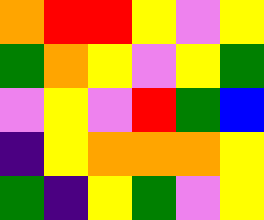[["orange", "red", "red", "yellow", "violet", "yellow"], ["green", "orange", "yellow", "violet", "yellow", "green"], ["violet", "yellow", "violet", "red", "green", "blue"], ["indigo", "yellow", "orange", "orange", "orange", "yellow"], ["green", "indigo", "yellow", "green", "violet", "yellow"]]